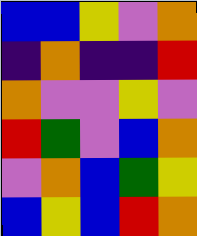[["blue", "blue", "yellow", "violet", "orange"], ["indigo", "orange", "indigo", "indigo", "red"], ["orange", "violet", "violet", "yellow", "violet"], ["red", "green", "violet", "blue", "orange"], ["violet", "orange", "blue", "green", "yellow"], ["blue", "yellow", "blue", "red", "orange"]]